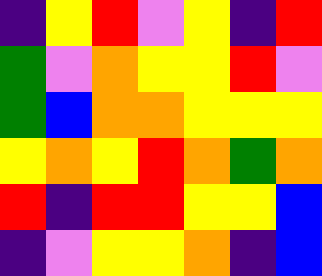[["indigo", "yellow", "red", "violet", "yellow", "indigo", "red"], ["green", "violet", "orange", "yellow", "yellow", "red", "violet"], ["green", "blue", "orange", "orange", "yellow", "yellow", "yellow"], ["yellow", "orange", "yellow", "red", "orange", "green", "orange"], ["red", "indigo", "red", "red", "yellow", "yellow", "blue"], ["indigo", "violet", "yellow", "yellow", "orange", "indigo", "blue"]]